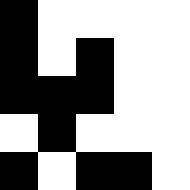[["black", "white", "white", "white", "white"], ["black", "white", "black", "white", "white"], ["black", "black", "black", "white", "white"], ["white", "black", "white", "white", "white"], ["black", "white", "black", "black", "white"]]